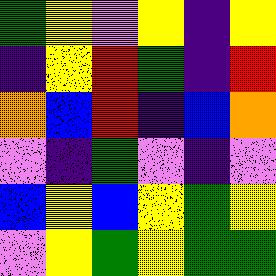[["green", "yellow", "violet", "yellow", "indigo", "yellow"], ["indigo", "yellow", "red", "green", "indigo", "red"], ["orange", "blue", "red", "indigo", "blue", "orange"], ["violet", "indigo", "green", "violet", "indigo", "violet"], ["blue", "yellow", "blue", "yellow", "green", "yellow"], ["violet", "yellow", "green", "yellow", "green", "green"]]